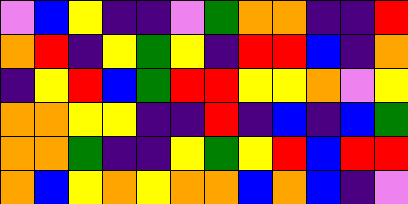[["violet", "blue", "yellow", "indigo", "indigo", "violet", "green", "orange", "orange", "indigo", "indigo", "red"], ["orange", "red", "indigo", "yellow", "green", "yellow", "indigo", "red", "red", "blue", "indigo", "orange"], ["indigo", "yellow", "red", "blue", "green", "red", "red", "yellow", "yellow", "orange", "violet", "yellow"], ["orange", "orange", "yellow", "yellow", "indigo", "indigo", "red", "indigo", "blue", "indigo", "blue", "green"], ["orange", "orange", "green", "indigo", "indigo", "yellow", "green", "yellow", "red", "blue", "red", "red"], ["orange", "blue", "yellow", "orange", "yellow", "orange", "orange", "blue", "orange", "blue", "indigo", "violet"]]